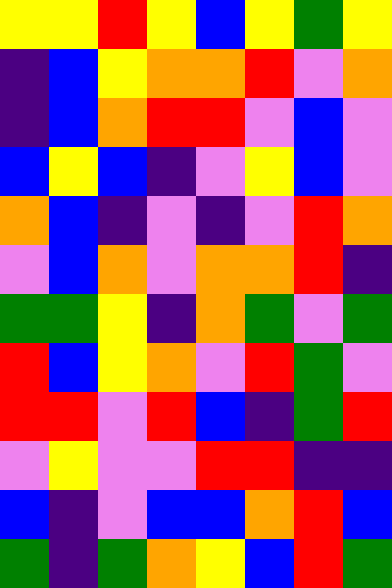[["yellow", "yellow", "red", "yellow", "blue", "yellow", "green", "yellow"], ["indigo", "blue", "yellow", "orange", "orange", "red", "violet", "orange"], ["indigo", "blue", "orange", "red", "red", "violet", "blue", "violet"], ["blue", "yellow", "blue", "indigo", "violet", "yellow", "blue", "violet"], ["orange", "blue", "indigo", "violet", "indigo", "violet", "red", "orange"], ["violet", "blue", "orange", "violet", "orange", "orange", "red", "indigo"], ["green", "green", "yellow", "indigo", "orange", "green", "violet", "green"], ["red", "blue", "yellow", "orange", "violet", "red", "green", "violet"], ["red", "red", "violet", "red", "blue", "indigo", "green", "red"], ["violet", "yellow", "violet", "violet", "red", "red", "indigo", "indigo"], ["blue", "indigo", "violet", "blue", "blue", "orange", "red", "blue"], ["green", "indigo", "green", "orange", "yellow", "blue", "red", "green"]]